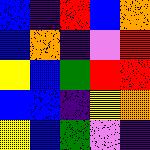[["blue", "indigo", "red", "blue", "orange"], ["blue", "orange", "indigo", "violet", "red"], ["yellow", "blue", "green", "red", "red"], ["blue", "blue", "indigo", "yellow", "orange"], ["yellow", "blue", "green", "violet", "indigo"]]